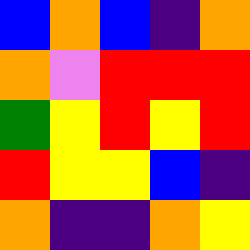[["blue", "orange", "blue", "indigo", "orange"], ["orange", "violet", "red", "red", "red"], ["green", "yellow", "red", "yellow", "red"], ["red", "yellow", "yellow", "blue", "indigo"], ["orange", "indigo", "indigo", "orange", "yellow"]]